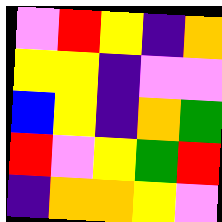[["violet", "red", "yellow", "indigo", "orange"], ["yellow", "yellow", "indigo", "violet", "violet"], ["blue", "yellow", "indigo", "orange", "green"], ["red", "violet", "yellow", "green", "red"], ["indigo", "orange", "orange", "yellow", "violet"]]